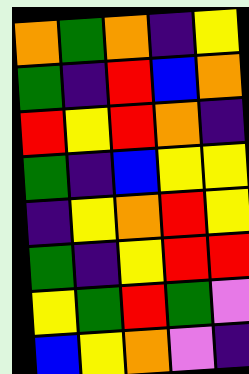[["orange", "green", "orange", "indigo", "yellow"], ["green", "indigo", "red", "blue", "orange"], ["red", "yellow", "red", "orange", "indigo"], ["green", "indigo", "blue", "yellow", "yellow"], ["indigo", "yellow", "orange", "red", "yellow"], ["green", "indigo", "yellow", "red", "red"], ["yellow", "green", "red", "green", "violet"], ["blue", "yellow", "orange", "violet", "indigo"]]